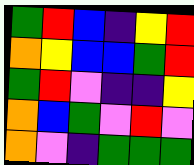[["green", "red", "blue", "indigo", "yellow", "red"], ["orange", "yellow", "blue", "blue", "green", "red"], ["green", "red", "violet", "indigo", "indigo", "yellow"], ["orange", "blue", "green", "violet", "red", "violet"], ["orange", "violet", "indigo", "green", "green", "green"]]